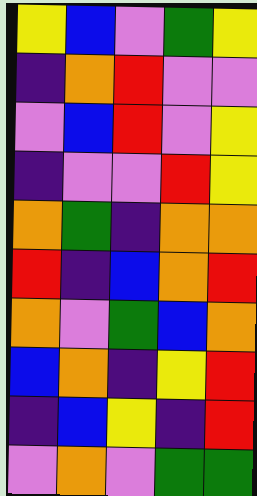[["yellow", "blue", "violet", "green", "yellow"], ["indigo", "orange", "red", "violet", "violet"], ["violet", "blue", "red", "violet", "yellow"], ["indigo", "violet", "violet", "red", "yellow"], ["orange", "green", "indigo", "orange", "orange"], ["red", "indigo", "blue", "orange", "red"], ["orange", "violet", "green", "blue", "orange"], ["blue", "orange", "indigo", "yellow", "red"], ["indigo", "blue", "yellow", "indigo", "red"], ["violet", "orange", "violet", "green", "green"]]